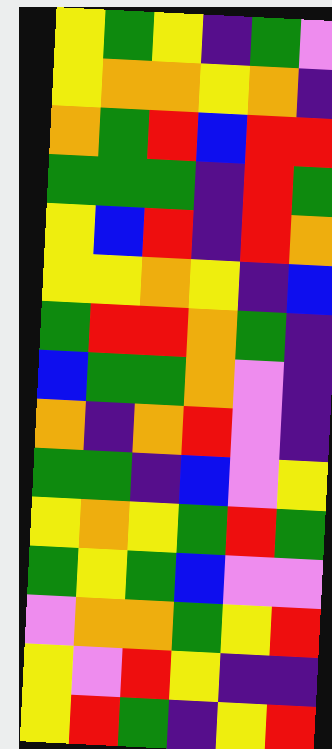[["yellow", "green", "yellow", "indigo", "green", "violet"], ["yellow", "orange", "orange", "yellow", "orange", "indigo"], ["orange", "green", "red", "blue", "red", "red"], ["green", "green", "green", "indigo", "red", "green"], ["yellow", "blue", "red", "indigo", "red", "orange"], ["yellow", "yellow", "orange", "yellow", "indigo", "blue"], ["green", "red", "red", "orange", "green", "indigo"], ["blue", "green", "green", "orange", "violet", "indigo"], ["orange", "indigo", "orange", "red", "violet", "indigo"], ["green", "green", "indigo", "blue", "violet", "yellow"], ["yellow", "orange", "yellow", "green", "red", "green"], ["green", "yellow", "green", "blue", "violet", "violet"], ["violet", "orange", "orange", "green", "yellow", "red"], ["yellow", "violet", "red", "yellow", "indigo", "indigo"], ["yellow", "red", "green", "indigo", "yellow", "red"]]